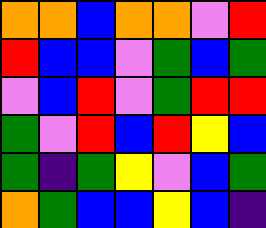[["orange", "orange", "blue", "orange", "orange", "violet", "red"], ["red", "blue", "blue", "violet", "green", "blue", "green"], ["violet", "blue", "red", "violet", "green", "red", "red"], ["green", "violet", "red", "blue", "red", "yellow", "blue"], ["green", "indigo", "green", "yellow", "violet", "blue", "green"], ["orange", "green", "blue", "blue", "yellow", "blue", "indigo"]]